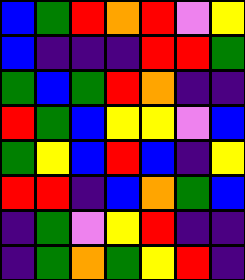[["blue", "green", "red", "orange", "red", "violet", "yellow"], ["blue", "indigo", "indigo", "indigo", "red", "red", "green"], ["green", "blue", "green", "red", "orange", "indigo", "indigo"], ["red", "green", "blue", "yellow", "yellow", "violet", "blue"], ["green", "yellow", "blue", "red", "blue", "indigo", "yellow"], ["red", "red", "indigo", "blue", "orange", "green", "blue"], ["indigo", "green", "violet", "yellow", "red", "indigo", "indigo"], ["indigo", "green", "orange", "green", "yellow", "red", "indigo"]]